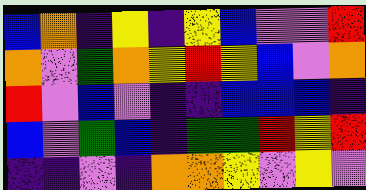[["blue", "orange", "indigo", "yellow", "indigo", "yellow", "blue", "violet", "violet", "red"], ["orange", "violet", "green", "orange", "yellow", "red", "yellow", "blue", "violet", "orange"], ["red", "violet", "blue", "violet", "indigo", "indigo", "blue", "blue", "blue", "indigo"], ["blue", "violet", "green", "blue", "indigo", "green", "green", "red", "yellow", "red"], ["indigo", "indigo", "violet", "indigo", "orange", "orange", "yellow", "violet", "yellow", "violet"]]